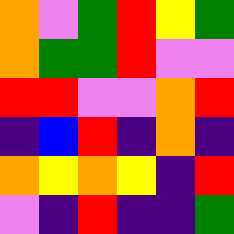[["orange", "violet", "green", "red", "yellow", "green"], ["orange", "green", "green", "red", "violet", "violet"], ["red", "red", "violet", "violet", "orange", "red"], ["indigo", "blue", "red", "indigo", "orange", "indigo"], ["orange", "yellow", "orange", "yellow", "indigo", "red"], ["violet", "indigo", "red", "indigo", "indigo", "green"]]